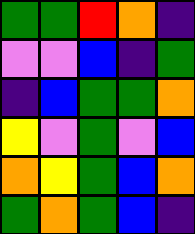[["green", "green", "red", "orange", "indigo"], ["violet", "violet", "blue", "indigo", "green"], ["indigo", "blue", "green", "green", "orange"], ["yellow", "violet", "green", "violet", "blue"], ["orange", "yellow", "green", "blue", "orange"], ["green", "orange", "green", "blue", "indigo"]]